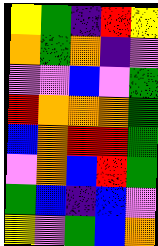[["yellow", "green", "indigo", "red", "yellow"], ["orange", "green", "orange", "indigo", "violet"], ["violet", "violet", "blue", "violet", "green"], ["red", "orange", "orange", "orange", "green"], ["blue", "orange", "red", "red", "green"], ["violet", "orange", "blue", "red", "green"], ["green", "blue", "indigo", "blue", "violet"], ["yellow", "violet", "green", "blue", "orange"]]